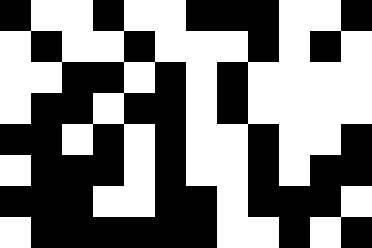[["black", "white", "white", "black", "white", "white", "black", "black", "black", "white", "white", "black"], ["white", "black", "white", "white", "black", "white", "white", "white", "black", "white", "black", "white"], ["white", "white", "black", "black", "white", "black", "white", "black", "white", "white", "white", "white"], ["white", "black", "black", "white", "black", "black", "white", "black", "white", "white", "white", "white"], ["black", "black", "white", "black", "white", "black", "white", "white", "black", "white", "white", "black"], ["white", "black", "black", "black", "white", "black", "white", "white", "black", "white", "black", "black"], ["black", "black", "black", "white", "white", "black", "black", "white", "black", "black", "black", "white"], ["white", "black", "black", "black", "black", "black", "black", "white", "white", "black", "white", "black"]]